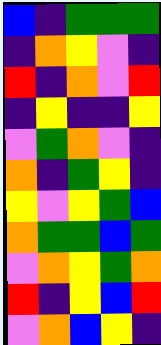[["blue", "indigo", "green", "green", "green"], ["indigo", "orange", "yellow", "violet", "indigo"], ["red", "indigo", "orange", "violet", "red"], ["indigo", "yellow", "indigo", "indigo", "yellow"], ["violet", "green", "orange", "violet", "indigo"], ["orange", "indigo", "green", "yellow", "indigo"], ["yellow", "violet", "yellow", "green", "blue"], ["orange", "green", "green", "blue", "green"], ["violet", "orange", "yellow", "green", "orange"], ["red", "indigo", "yellow", "blue", "red"], ["violet", "orange", "blue", "yellow", "indigo"]]